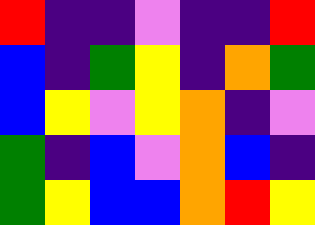[["red", "indigo", "indigo", "violet", "indigo", "indigo", "red"], ["blue", "indigo", "green", "yellow", "indigo", "orange", "green"], ["blue", "yellow", "violet", "yellow", "orange", "indigo", "violet"], ["green", "indigo", "blue", "violet", "orange", "blue", "indigo"], ["green", "yellow", "blue", "blue", "orange", "red", "yellow"]]